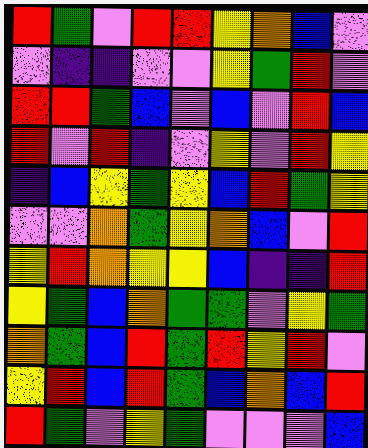[["red", "green", "violet", "red", "red", "yellow", "orange", "blue", "violet"], ["violet", "indigo", "indigo", "violet", "violet", "yellow", "green", "red", "violet"], ["red", "red", "green", "blue", "violet", "blue", "violet", "red", "blue"], ["red", "violet", "red", "indigo", "violet", "yellow", "violet", "red", "yellow"], ["indigo", "blue", "yellow", "green", "yellow", "blue", "red", "green", "yellow"], ["violet", "violet", "orange", "green", "yellow", "orange", "blue", "violet", "red"], ["yellow", "red", "orange", "yellow", "yellow", "blue", "indigo", "indigo", "red"], ["yellow", "green", "blue", "orange", "green", "green", "violet", "yellow", "green"], ["orange", "green", "blue", "red", "green", "red", "yellow", "red", "violet"], ["yellow", "red", "blue", "red", "green", "blue", "orange", "blue", "red"], ["red", "green", "violet", "yellow", "green", "violet", "violet", "violet", "blue"]]